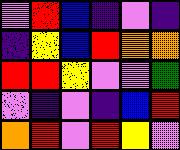[["violet", "red", "blue", "indigo", "violet", "indigo"], ["indigo", "yellow", "blue", "red", "orange", "orange"], ["red", "red", "yellow", "violet", "violet", "green"], ["violet", "indigo", "violet", "indigo", "blue", "red"], ["orange", "red", "violet", "red", "yellow", "violet"]]